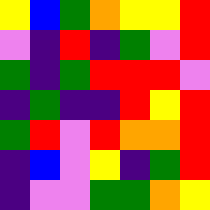[["yellow", "blue", "green", "orange", "yellow", "yellow", "red"], ["violet", "indigo", "red", "indigo", "green", "violet", "red"], ["green", "indigo", "green", "red", "red", "red", "violet"], ["indigo", "green", "indigo", "indigo", "red", "yellow", "red"], ["green", "red", "violet", "red", "orange", "orange", "red"], ["indigo", "blue", "violet", "yellow", "indigo", "green", "red"], ["indigo", "violet", "violet", "green", "green", "orange", "yellow"]]